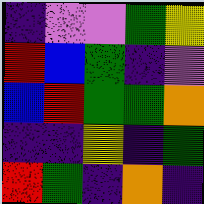[["indigo", "violet", "violet", "green", "yellow"], ["red", "blue", "green", "indigo", "violet"], ["blue", "red", "green", "green", "orange"], ["indigo", "indigo", "yellow", "indigo", "green"], ["red", "green", "indigo", "orange", "indigo"]]